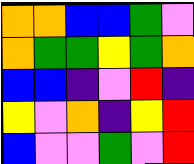[["orange", "orange", "blue", "blue", "green", "violet"], ["orange", "green", "green", "yellow", "green", "orange"], ["blue", "blue", "indigo", "violet", "red", "indigo"], ["yellow", "violet", "orange", "indigo", "yellow", "red"], ["blue", "violet", "violet", "green", "violet", "red"]]